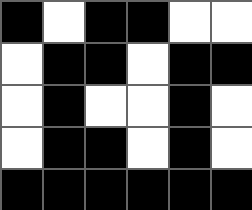[["black", "white", "black", "black", "white", "white"], ["white", "black", "black", "white", "black", "black"], ["white", "black", "white", "white", "black", "white"], ["white", "black", "black", "white", "black", "white"], ["black", "black", "black", "black", "black", "black"]]